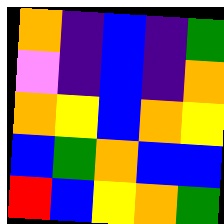[["orange", "indigo", "blue", "indigo", "green"], ["violet", "indigo", "blue", "indigo", "orange"], ["orange", "yellow", "blue", "orange", "yellow"], ["blue", "green", "orange", "blue", "blue"], ["red", "blue", "yellow", "orange", "green"]]